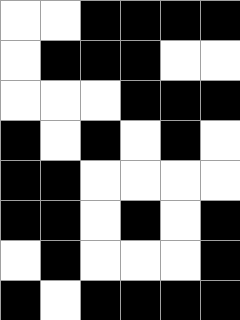[["white", "white", "black", "black", "black", "black"], ["white", "black", "black", "black", "white", "white"], ["white", "white", "white", "black", "black", "black"], ["black", "white", "black", "white", "black", "white"], ["black", "black", "white", "white", "white", "white"], ["black", "black", "white", "black", "white", "black"], ["white", "black", "white", "white", "white", "black"], ["black", "white", "black", "black", "black", "black"]]